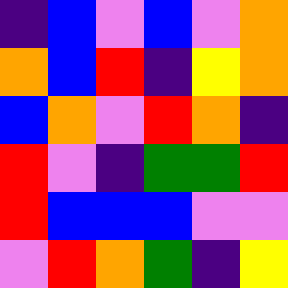[["indigo", "blue", "violet", "blue", "violet", "orange"], ["orange", "blue", "red", "indigo", "yellow", "orange"], ["blue", "orange", "violet", "red", "orange", "indigo"], ["red", "violet", "indigo", "green", "green", "red"], ["red", "blue", "blue", "blue", "violet", "violet"], ["violet", "red", "orange", "green", "indigo", "yellow"]]